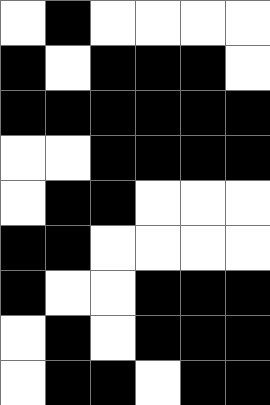[["white", "black", "white", "white", "white", "white"], ["black", "white", "black", "black", "black", "white"], ["black", "black", "black", "black", "black", "black"], ["white", "white", "black", "black", "black", "black"], ["white", "black", "black", "white", "white", "white"], ["black", "black", "white", "white", "white", "white"], ["black", "white", "white", "black", "black", "black"], ["white", "black", "white", "black", "black", "black"], ["white", "black", "black", "white", "black", "black"]]